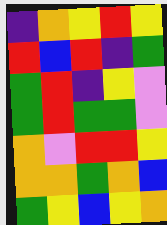[["indigo", "orange", "yellow", "red", "yellow"], ["red", "blue", "red", "indigo", "green"], ["green", "red", "indigo", "yellow", "violet"], ["green", "red", "green", "green", "violet"], ["orange", "violet", "red", "red", "yellow"], ["orange", "orange", "green", "orange", "blue"], ["green", "yellow", "blue", "yellow", "orange"]]